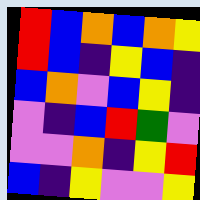[["red", "blue", "orange", "blue", "orange", "yellow"], ["red", "blue", "indigo", "yellow", "blue", "indigo"], ["blue", "orange", "violet", "blue", "yellow", "indigo"], ["violet", "indigo", "blue", "red", "green", "violet"], ["violet", "violet", "orange", "indigo", "yellow", "red"], ["blue", "indigo", "yellow", "violet", "violet", "yellow"]]